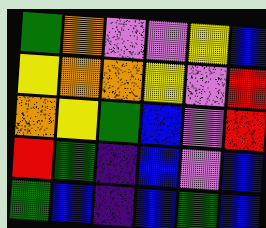[["green", "orange", "violet", "violet", "yellow", "blue"], ["yellow", "orange", "orange", "yellow", "violet", "red"], ["orange", "yellow", "green", "blue", "violet", "red"], ["red", "green", "indigo", "blue", "violet", "blue"], ["green", "blue", "indigo", "blue", "green", "blue"]]